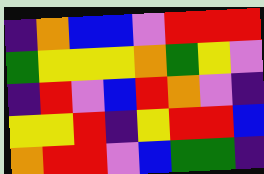[["indigo", "orange", "blue", "blue", "violet", "red", "red", "red"], ["green", "yellow", "yellow", "yellow", "orange", "green", "yellow", "violet"], ["indigo", "red", "violet", "blue", "red", "orange", "violet", "indigo"], ["yellow", "yellow", "red", "indigo", "yellow", "red", "red", "blue"], ["orange", "red", "red", "violet", "blue", "green", "green", "indigo"]]